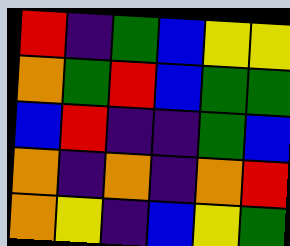[["red", "indigo", "green", "blue", "yellow", "yellow"], ["orange", "green", "red", "blue", "green", "green"], ["blue", "red", "indigo", "indigo", "green", "blue"], ["orange", "indigo", "orange", "indigo", "orange", "red"], ["orange", "yellow", "indigo", "blue", "yellow", "green"]]